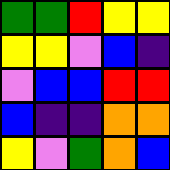[["green", "green", "red", "yellow", "yellow"], ["yellow", "yellow", "violet", "blue", "indigo"], ["violet", "blue", "blue", "red", "red"], ["blue", "indigo", "indigo", "orange", "orange"], ["yellow", "violet", "green", "orange", "blue"]]